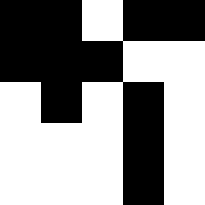[["black", "black", "white", "black", "black"], ["black", "black", "black", "white", "white"], ["white", "black", "white", "black", "white"], ["white", "white", "white", "black", "white"], ["white", "white", "white", "black", "white"]]